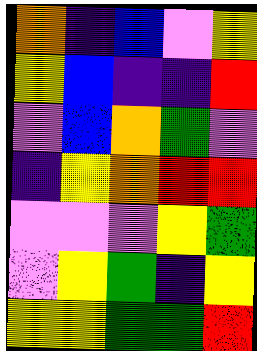[["orange", "indigo", "blue", "violet", "yellow"], ["yellow", "blue", "indigo", "indigo", "red"], ["violet", "blue", "orange", "green", "violet"], ["indigo", "yellow", "orange", "red", "red"], ["violet", "violet", "violet", "yellow", "green"], ["violet", "yellow", "green", "indigo", "yellow"], ["yellow", "yellow", "green", "green", "red"]]